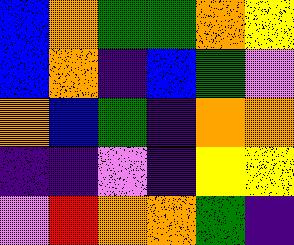[["blue", "orange", "green", "green", "orange", "yellow"], ["blue", "orange", "indigo", "blue", "green", "violet"], ["orange", "blue", "green", "indigo", "orange", "orange"], ["indigo", "indigo", "violet", "indigo", "yellow", "yellow"], ["violet", "red", "orange", "orange", "green", "indigo"]]